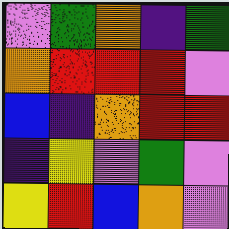[["violet", "green", "orange", "indigo", "green"], ["orange", "red", "red", "red", "violet"], ["blue", "indigo", "orange", "red", "red"], ["indigo", "yellow", "violet", "green", "violet"], ["yellow", "red", "blue", "orange", "violet"]]